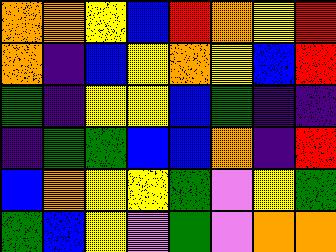[["orange", "orange", "yellow", "blue", "red", "orange", "yellow", "red"], ["orange", "indigo", "blue", "yellow", "orange", "yellow", "blue", "red"], ["green", "indigo", "yellow", "yellow", "blue", "green", "indigo", "indigo"], ["indigo", "green", "green", "blue", "blue", "orange", "indigo", "red"], ["blue", "orange", "yellow", "yellow", "green", "violet", "yellow", "green"], ["green", "blue", "yellow", "violet", "green", "violet", "orange", "orange"]]